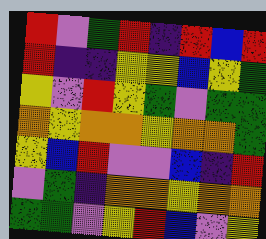[["red", "violet", "green", "red", "indigo", "red", "blue", "red"], ["red", "indigo", "indigo", "yellow", "yellow", "blue", "yellow", "green"], ["yellow", "violet", "red", "yellow", "green", "violet", "green", "green"], ["orange", "yellow", "orange", "orange", "yellow", "orange", "orange", "green"], ["yellow", "blue", "red", "violet", "violet", "blue", "indigo", "red"], ["violet", "green", "indigo", "orange", "orange", "yellow", "orange", "orange"], ["green", "green", "violet", "yellow", "red", "blue", "violet", "yellow"]]